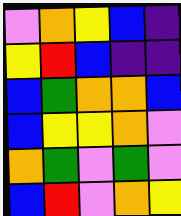[["violet", "orange", "yellow", "blue", "indigo"], ["yellow", "red", "blue", "indigo", "indigo"], ["blue", "green", "orange", "orange", "blue"], ["blue", "yellow", "yellow", "orange", "violet"], ["orange", "green", "violet", "green", "violet"], ["blue", "red", "violet", "orange", "yellow"]]